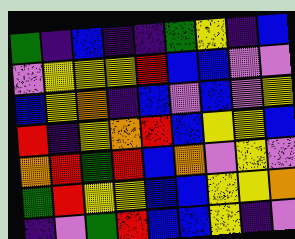[["green", "indigo", "blue", "indigo", "indigo", "green", "yellow", "indigo", "blue"], ["violet", "yellow", "yellow", "yellow", "red", "blue", "blue", "violet", "violet"], ["blue", "yellow", "orange", "indigo", "blue", "violet", "blue", "violet", "yellow"], ["red", "indigo", "yellow", "orange", "red", "blue", "yellow", "yellow", "blue"], ["orange", "red", "green", "red", "blue", "orange", "violet", "yellow", "violet"], ["green", "red", "yellow", "yellow", "blue", "blue", "yellow", "yellow", "orange"], ["indigo", "violet", "green", "red", "blue", "blue", "yellow", "indigo", "violet"]]